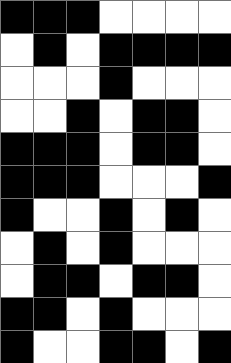[["black", "black", "black", "white", "white", "white", "white"], ["white", "black", "white", "black", "black", "black", "black"], ["white", "white", "white", "black", "white", "white", "white"], ["white", "white", "black", "white", "black", "black", "white"], ["black", "black", "black", "white", "black", "black", "white"], ["black", "black", "black", "white", "white", "white", "black"], ["black", "white", "white", "black", "white", "black", "white"], ["white", "black", "white", "black", "white", "white", "white"], ["white", "black", "black", "white", "black", "black", "white"], ["black", "black", "white", "black", "white", "white", "white"], ["black", "white", "white", "black", "black", "white", "black"]]